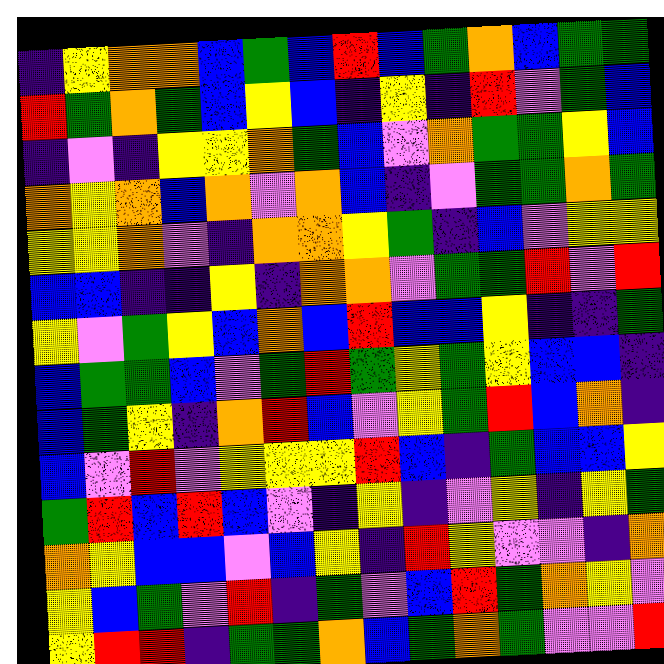[["indigo", "yellow", "orange", "orange", "blue", "green", "blue", "red", "blue", "green", "orange", "blue", "green", "green"], ["red", "green", "orange", "green", "blue", "yellow", "blue", "indigo", "yellow", "indigo", "red", "violet", "green", "blue"], ["indigo", "violet", "indigo", "yellow", "yellow", "orange", "green", "blue", "violet", "orange", "green", "green", "yellow", "blue"], ["orange", "yellow", "orange", "blue", "orange", "violet", "orange", "blue", "indigo", "violet", "green", "green", "orange", "green"], ["yellow", "yellow", "orange", "violet", "indigo", "orange", "orange", "yellow", "green", "indigo", "blue", "violet", "yellow", "yellow"], ["blue", "blue", "indigo", "indigo", "yellow", "indigo", "orange", "orange", "violet", "green", "green", "red", "violet", "red"], ["yellow", "violet", "green", "yellow", "blue", "orange", "blue", "red", "blue", "blue", "yellow", "indigo", "indigo", "green"], ["blue", "green", "green", "blue", "violet", "green", "red", "green", "yellow", "green", "yellow", "blue", "blue", "indigo"], ["blue", "green", "yellow", "indigo", "orange", "red", "blue", "violet", "yellow", "green", "red", "blue", "orange", "indigo"], ["blue", "violet", "red", "violet", "yellow", "yellow", "yellow", "red", "blue", "indigo", "green", "blue", "blue", "yellow"], ["green", "red", "blue", "red", "blue", "violet", "indigo", "yellow", "indigo", "violet", "yellow", "indigo", "yellow", "green"], ["orange", "yellow", "blue", "blue", "violet", "blue", "yellow", "indigo", "red", "yellow", "violet", "violet", "indigo", "orange"], ["yellow", "blue", "green", "violet", "red", "indigo", "green", "violet", "blue", "red", "green", "orange", "yellow", "violet"], ["yellow", "red", "red", "indigo", "green", "green", "orange", "blue", "green", "orange", "green", "violet", "violet", "red"]]